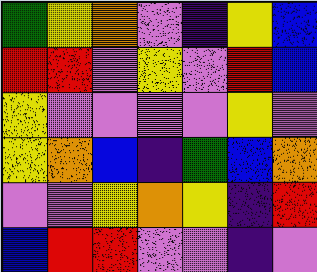[["green", "yellow", "orange", "violet", "indigo", "yellow", "blue"], ["red", "red", "violet", "yellow", "violet", "red", "blue"], ["yellow", "violet", "violet", "violet", "violet", "yellow", "violet"], ["yellow", "orange", "blue", "indigo", "green", "blue", "orange"], ["violet", "violet", "yellow", "orange", "yellow", "indigo", "red"], ["blue", "red", "red", "violet", "violet", "indigo", "violet"]]